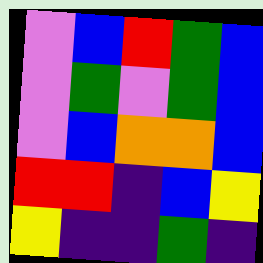[["violet", "blue", "red", "green", "blue"], ["violet", "green", "violet", "green", "blue"], ["violet", "blue", "orange", "orange", "blue"], ["red", "red", "indigo", "blue", "yellow"], ["yellow", "indigo", "indigo", "green", "indigo"]]